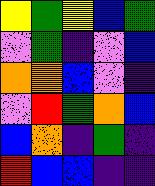[["yellow", "green", "yellow", "blue", "green"], ["violet", "green", "indigo", "violet", "blue"], ["orange", "orange", "blue", "violet", "indigo"], ["violet", "red", "green", "orange", "blue"], ["blue", "orange", "indigo", "green", "indigo"], ["red", "blue", "blue", "indigo", "indigo"]]